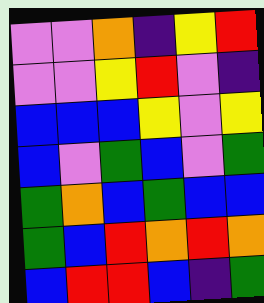[["violet", "violet", "orange", "indigo", "yellow", "red"], ["violet", "violet", "yellow", "red", "violet", "indigo"], ["blue", "blue", "blue", "yellow", "violet", "yellow"], ["blue", "violet", "green", "blue", "violet", "green"], ["green", "orange", "blue", "green", "blue", "blue"], ["green", "blue", "red", "orange", "red", "orange"], ["blue", "red", "red", "blue", "indigo", "green"]]